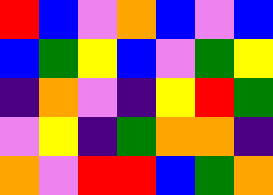[["red", "blue", "violet", "orange", "blue", "violet", "blue"], ["blue", "green", "yellow", "blue", "violet", "green", "yellow"], ["indigo", "orange", "violet", "indigo", "yellow", "red", "green"], ["violet", "yellow", "indigo", "green", "orange", "orange", "indigo"], ["orange", "violet", "red", "red", "blue", "green", "orange"]]